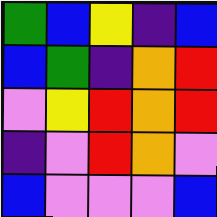[["green", "blue", "yellow", "indigo", "blue"], ["blue", "green", "indigo", "orange", "red"], ["violet", "yellow", "red", "orange", "red"], ["indigo", "violet", "red", "orange", "violet"], ["blue", "violet", "violet", "violet", "blue"]]